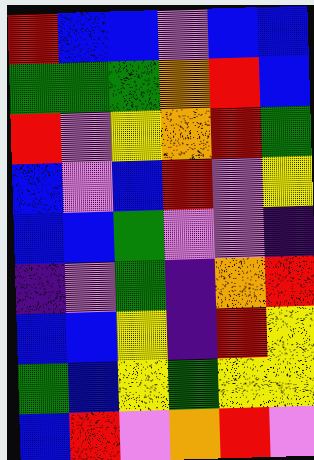[["red", "blue", "blue", "violet", "blue", "blue"], ["green", "green", "green", "orange", "red", "blue"], ["red", "violet", "yellow", "orange", "red", "green"], ["blue", "violet", "blue", "red", "violet", "yellow"], ["blue", "blue", "green", "violet", "violet", "indigo"], ["indigo", "violet", "green", "indigo", "orange", "red"], ["blue", "blue", "yellow", "indigo", "red", "yellow"], ["green", "blue", "yellow", "green", "yellow", "yellow"], ["blue", "red", "violet", "orange", "red", "violet"]]